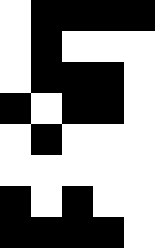[["white", "black", "black", "black", "black"], ["white", "black", "white", "white", "white"], ["white", "black", "black", "black", "white"], ["black", "white", "black", "black", "white"], ["white", "black", "white", "white", "white"], ["white", "white", "white", "white", "white"], ["black", "white", "black", "white", "white"], ["black", "black", "black", "black", "white"]]